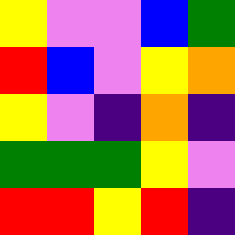[["yellow", "violet", "violet", "blue", "green"], ["red", "blue", "violet", "yellow", "orange"], ["yellow", "violet", "indigo", "orange", "indigo"], ["green", "green", "green", "yellow", "violet"], ["red", "red", "yellow", "red", "indigo"]]